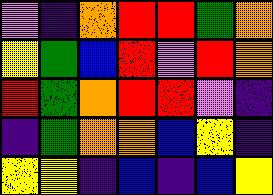[["violet", "indigo", "orange", "red", "red", "green", "orange"], ["yellow", "green", "blue", "red", "violet", "red", "orange"], ["red", "green", "orange", "red", "red", "violet", "indigo"], ["indigo", "green", "orange", "orange", "blue", "yellow", "indigo"], ["yellow", "yellow", "indigo", "blue", "indigo", "blue", "yellow"]]